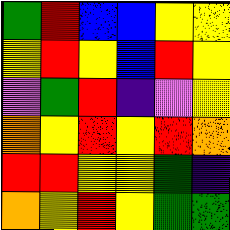[["green", "red", "blue", "blue", "yellow", "yellow"], ["yellow", "red", "yellow", "blue", "red", "yellow"], ["violet", "green", "red", "indigo", "violet", "yellow"], ["orange", "yellow", "red", "yellow", "red", "orange"], ["red", "red", "yellow", "yellow", "green", "indigo"], ["orange", "yellow", "red", "yellow", "green", "green"]]